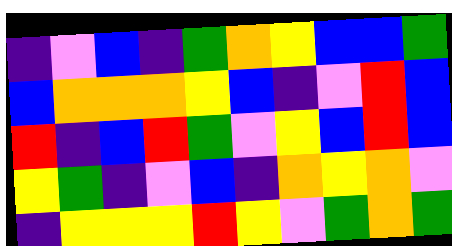[["indigo", "violet", "blue", "indigo", "green", "orange", "yellow", "blue", "blue", "green"], ["blue", "orange", "orange", "orange", "yellow", "blue", "indigo", "violet", "red", "blue"], ["red", "indigo", "blue", "red", "green", "violet", "yellow", "blue", "red", "blue"], ["yellow", "green", "indigo", "violet", "blue", "indigo", "orange", "yellow", "orange", "violet"], ["indigo", "yellow", "yellow", "yellow", "red", "yellow", "violet", "green", "orange", "green"]]